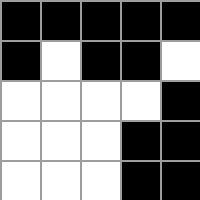[["black", "black", "black", "black", "black"], ["black", "white", "black", "black", "white"], ["white", "white", "white", "white", "black"], ["white", "white", "white", "black", "black"], ["white", "white", "white", "black", "black"]]